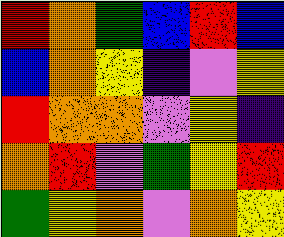[["red", "orange", "green", "blue", "red", "blue"], ["blue", "orange", "yellow", "indigo", "violet", "yellow"], ["red", "orange", "orange", "violet", "yellow", "indigo"], ["orange", "red", "violet", "green", "yellow", "red"], ["green", "yellow", "orange", "violet", "orange", "yellow"]]